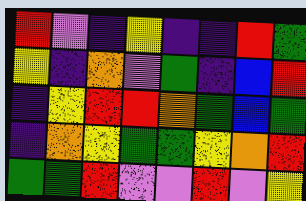[["red", "violet", "indigo", "yellow", "indigo", "indigo", "red", "green"], ["yellow", "indigo", "orange", "violet", "green", "indigo", "blue", "red"], ["indigo", "yellow", "red", "red", "orange", "green", "blue", "green"], ["indigo", "orange", "yellow", "green", "green", "yellow", "orange", "red"], ["green", "green", "red", "violet", "violet", "red", "violet", "yellow"]]